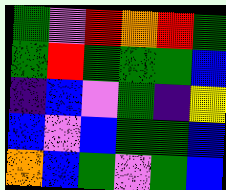[["green", "violet", "red", "orange", "red", "green"], ["green", "red", "green", "green", "green", "blue"], ["indigo", "blue", "violet", "green", "indigo", "yellow"], ["blue", "violet", "blue", "green", "green", "blue"], ["orange", "blue", "green", "violet", "green", "blue"]]